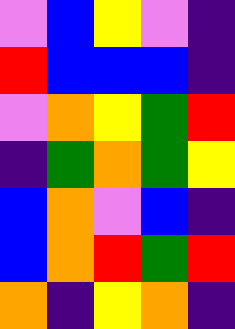[["violet", "blue", "yellow", "violet", "indigo"], ["red", "blue", "blue", "blue", "indigo"], ["violet", "orange", "yellow", "green", "red"], ["indigo", "green", "orange", "green", "yellow"], ["blue", "orange", "violet", "blue", "indigo"], ["blue", "orange", "red", "green", "red"], ["orange", "indigo", "yellow", "orange", "indigo"]]